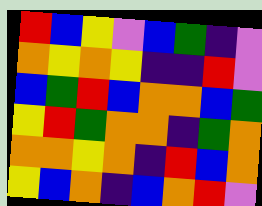[["red", "blue", "yellow", "violet", "blue", "green", "indigo", "violet"], ["orange", "yellow", "orange", "yellow", "indigo", "indigo", "red", "violet"], ["blue", "green", "red", "blue", "orange", "orange", "blue", "green"], ["yellow", "red", "green", "orange", "orange", "indigo", "green", "orange"], ["orange", "orange", "yellow", "orange", "indigo", "red", "blue", "orange"], ["yellow", "blue", "orange", "indigo", "blue", "orange", "red", "violet"]]